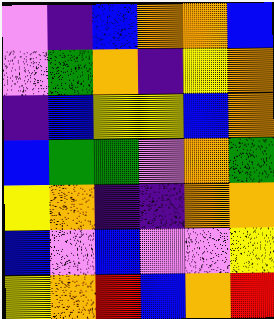[["violet", "indigo", "blue", "orange", "orange", "blue"], ["violet", "green", "orange", "indigo", "yellow", "orange"], ["indigo", "blue", "yellow", "yellow", "blue", "orange"], ["blue", "green", "green", "violet", "orange", "green"], ["yellow", "orange", "indigo", "indigo", "orange", "orange"], ["blue", "violet", "blue", "violet", "violet", "yellow"], ["yellow", "orange", "red", "blue", "orange", "red"]]